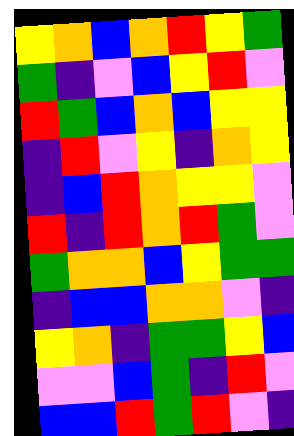[["yellow", "orange", "blue", "orange", "red", "yellow", "green"], ["green", "indigo", "violet", "blue", "yellow", "red", "violet"], ["red", "green", "blue", "orange", "blue", "yellow", "yellow"], ["indigo", "red", "violet", "yellow", "indigo", "orange", "yellow"], ["indigo", "blue", "red", "orange", "yellow", "yellow", "violet"], ["red", "indigo", "red", "orange", "red", "green", "violet"], ["green", "orange", "orange", "blue", "yellow", "green", "green"], ["indigo", "blue", "blue", "orange", "orange", "violet", "indigo"], ["yellow", "orange", "indigo", "green", "green", "yellow", "blue"], ["violet", "violet", "blue", "green", "indigo", "red", "violet"], ["blue", "blue", "red", "green", "red", "violet", "indigo"]]